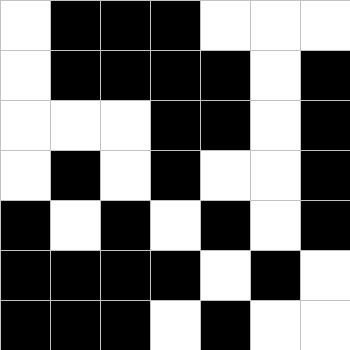[["white", "black", "black", "black", "white", "white", "white"], ["white", "black", "black", "black", "black", "white", "black"], ["white", "white", "white", "black", "black", "white", "black"], ["white", "black", "white", "black", "white", "white", "black"], ["black", "white", "black", "white", "black", "white", "black"], ["black", "black", "black", "black", "white", "black", "white"], ["black", "black", "black", "white", "black", "white", "white"]]